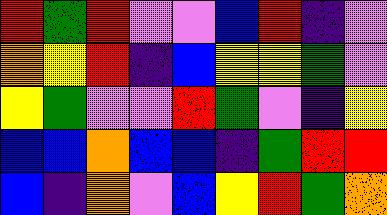[["red", "green", "red", "violet", "violet", "blue", "red", "indigo", "violet"], ["orange", "yellow", "red", "indigo", "blue", "yellow", "yellow", "green", "violet"], ["yellow", "green", "violet", "violet", "red", "green", "violet", "indigo", "yellow"], ["blue", "blue", "orange", "blue", "blue", "indigo", "green", "red", "red"], ["blue", "indigo", "orange", "violet", "blue", "yellow", "red", "green", "orange"]]